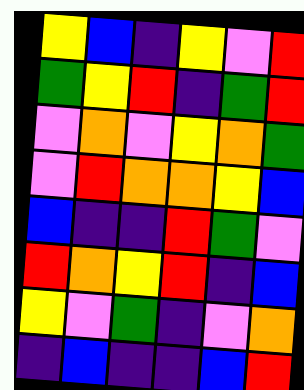[["yellow", "blue", "indigo", "yellow", "violet", "red"], ["green", "yellow", "red", "indigo", "green", "red"], ["violet", "orange", "violet", "yellow", "orange", "green"], ["violet", "red", "orange", "orange", "yellow", "blue"], ["blue", "indigo", "indigo", "red", "green", "violet"], ["red", "orange", "yellow", "red", "indigo", "blue"], ["yellow", "violet", "green", "indigo", "violet", "orange"], ["indigo", "blue", "indigo", "indigo", "blue", "red"]]